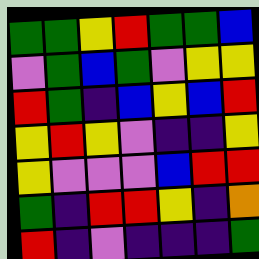[["green", "green", "yellow", "red", "green", "green", "blue"], ["violet", "green", "blue", "green", "violet", "yellow", "yellow"], ["red", "green", "indigo", "blue", "yellow", "blue", "red"], ["yellow", "red", "yellow", "violet", "indigo", "indigo", "yellow"], ["yellow", "violet", "violet", "violet", "blue", "red", "red"], ["green", "indigo", "red", "red", "yellow", "indigo", "orange"], ["red", "indigo", "violet", "indigo", "indigo", "indigo", "green"]]